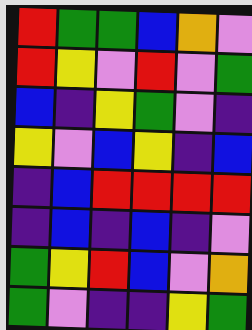[["red", "green", "green", "blue", "orange", "violet"], ["red", "yellow", "violet", "red", "violet", "green"], ["blue", "indigo", "yellow", "green", "violet", "indigo"], ["yellow", "violet", "blue", "yellow", "indigo", "blue"], ["indigo", "blue", "red", "red", "red", "red"], ["indigo", "blue", "indigo", "blue", "indigo", "violet"], ["green", "yellow", "red", "blue", "violet", "orange"], ["green", "violet", "indigo", "indigo", "yellow", "green"]]